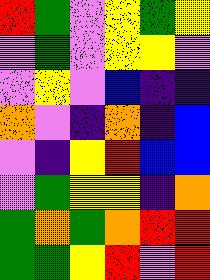[["red", "green", "violet", "yellow", "green", "yellow"], ["violet", "green", "violet", "yellow", "yellow", "violet"], ["violet", "yellow", "violet", "blue", "indigo", "indigo"], ["orange", "violet", "indigo", "orange", "indigo", "blue"], ["violet", "indigo", "yellow", "red", "blue", "blue"], ["violet", "green", "yellow", "yellow", "indigo", "orange"], ["green", "orange", "green", "orange", "red", "red"], ["green", "green", "yellow", "red", "violet", "red"]]